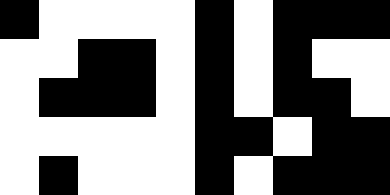[["black", "white", "white", "white", "white", "black", "white", "black", "black", "black"], ["white", "white", "black", "black", "white", "black", "white", "black", "white", "white"], ["white", "black", "black", "black", "white", "black", "white", "black", "black", "white"], ["white", "white", "white", "white", "white", "black", "black", "white", "black", "black"], ["white", "black", "white", "white", "white", "black", "white", "black", "black", "black"]]